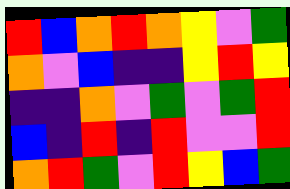[["red", "blue", "orange", "red", "orange", "yellow", "violet", "green"], ["orange", "violet", "blue", "indigo", "indigo", "yellow", "red", "yellow"], ["indigo", "indigo", "orange", "violet", "green", "violet", "green", "red"], ["blue", "indigo", "red", "indigo", "red", "violet", "violet", "red"], ["orange", "red", "green", "violet", "red", "yellow", "blue", "green"]]